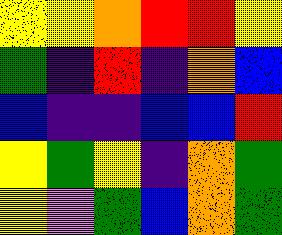[["yellow", "yellow", "orange", "red", "red", "yellow"], ["green", "indigo", "red", "indigo", "orange", "blue"], ["blue", "indigo", "indigo", "blue", "blue", "red"], ["yellow", "green", "yellow", "indigo", "orange", "green"], ["yellow", "violet", "green", "blue", "orange", "green"]]